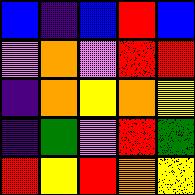[["blue", "indigo", "blue", "red", "blue"], ["violet", "orange", "violet", "red", "red"], ["indigo", "orange", "yellow", "orange", "yellow"], ["indigo", "green", "violet", "red", "green"], ["red", "yellow", "red", "orange", "yellow"]]